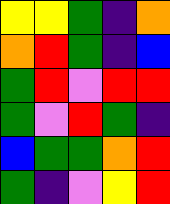[["yellow", "yellow", "green", "indigo", "orange"], ["orange", "red", "green", "indigo", "blue"], ["green", "red", "violet", "red", "red"], ["green", "violet", "red", "green", "indigo"], ["blue", "green", "green", "orange", "red"], ["green", "indigo", "violet", "yellow", "red"]]